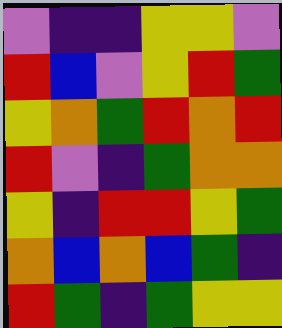[["violet", "indigo", "indigo", "yellow", "yellow", "violet"], ["red", "blue", "violet", "yellow", "red", "green"], ["yellow", "orange", "green", "red", "orange", "red"], ["red", "violet", "indigo", "green", "orange", "orange"], ["yellow", "indigo", "red", "red", "yellow", "green"], ["orange", "blue", "orange", "blue", "green", "indigo"], ["red", "green", "indigo", "green", "yellow", "yellow"]]